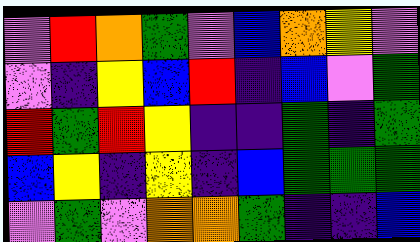[["violet", "red", "orange", "green", "violet", "blue", "orange", "yellow", "violet"], ["violet", "indigo", "yellow", "blue", "red", "indigo", "blue", "violet", "green"], ["red", "green", "red", "yellow", "indigo", "indigo", "green", "indigo", "green"], ["blue", "yellow", "indigo", "yellow", "indigo", "blue", "green", "green", "green"], ["violet", "green", "violet", "orange", "orange", "green", "indigo", "indigo", "blue"]]